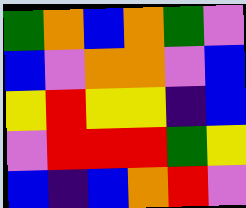[["green", "orange", "blue", "orange", "green", "violet"], ["blue", "violet", "orange", "orange", "violet", "blue"], ["yellow", "red", "yellow", "yellow", "indigo", "blue"], ["violet", "red", "red", "red", "green", "yellow"], ["blue", "indigo", "blue", "orange", "red", "violet"]]